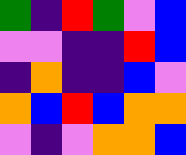[["green", "indigo", "red", "green", "violet", "blue"], ["violet", "violet", "indigo", "indigo", "red", "blue"], ["indigo", "orange", "indigo", "indigo", "blue", "violet"], ["orange", "blue", "red", "blue", "orange", "orange"], ["violet", "indigo", "violet", "orange", "orange", "blue"]]